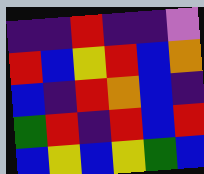[["indigo", "indigo", "red", "indigo", "indigo", "violet"], ["red", "blue", "yellow", "red", "blue", "orange"], ["blue", "indigo", "red", "orange", "blue", "indigo"], ["green", "red", "indigo", "red", "blue", "red"], ["blue", "yellow", "blue", "yellow", "green", "blue"]]